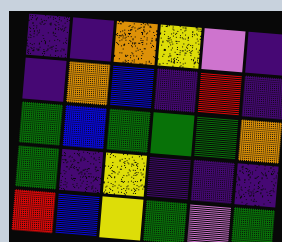[["indigo", "indigo", "orange", "yellow", "violet", "indigo"], ["indigo", "orange", "blue", "indigo", "red", "indigo"], ["green", "blue", "green", "green", "green", "orange"], ["green", "indigo", "yellow", "indigo", "indigo", "indigo"], ["red", "blue", "yellow", "green", "violet", "green"]]